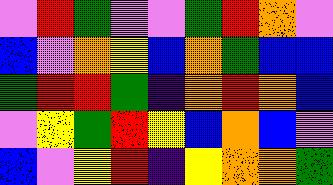[["violet", "red", "green", "violet", "violet", "green", "red", "orange", "violet"], ["blue", "violet", "orange", "yellow", "blue", "orange", "green", "blue", "blue"], ["green", "red", "red", "green", "indigo", "orange", "red", "orange", "blue"], ["violet", "yellow", "green", "red", "yellow", "blue", "orange", "blue", "violet"], ["blue", "violet", "yellow", "red", "indigo", "yellow", "orange", "orange", "green"]]